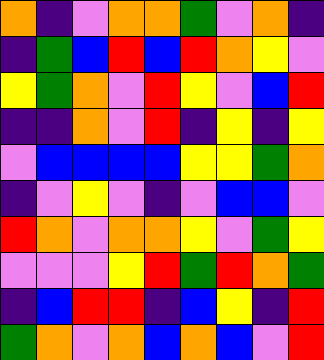[["orange", "indigo", "violet", "orange", "orange", "green", "violet", "orange", "indigo"], ["indigo", "green", "blue", "red", "blue", "red", "orange", "yellow", "violet"], ["yellow", "green", "orange", "violet", "red", "yellow", "violet", "blue", "red"], ["indigo", "indigo", "orange", "violet", "red", "indigo", "yellow", "indigo", "yellow"], ["violet", "blue", "blue", "blue", "blue", "yellow", "yellow", "green", "orange"], ["indigo", "violet", "yellow", "violet", "indigo", "violet", "blue", "blue", "violet"], ["red", "orange", "violet", "orange", "orange", "yellow", "violet", "green", "yellow"], ["violet", "violet", "violet", "yellow", "red", "green", "red", "orange", "green"], ["indigo", "blue", "red", "red", "indigo", "blue", "yellow", "indigo", "red"], ["green", "orange", "violet", "orange", "blue", "orange", "blue", "violet", "red"]]